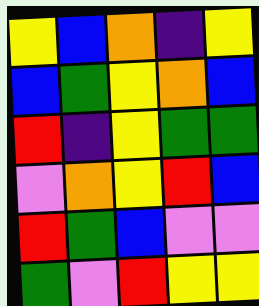[["yellow", "blue", "orange", "indigo", "yellow"], ["blue", "green", "yellow", "orange", "blue"], ["red", "indigo", "yellow", "green", "green"], ["violet", "orange", "yellow", "red", "blue"], ["red", "green", "blue", "violet", "violet"], ["green", "violet", "red", "yellow", "yellow"]]